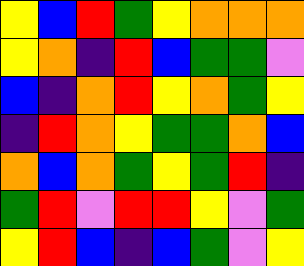[["yellow", "blue", "red", "green", "yellow", "orange", "orange", "orange"], ["yellow", "orange", "indigo", "red", "blue", "green", "green", "violet"], ["blue", "indigo", "orange", "red", "yellow", "orange", "green", "yellow"], ["indigo", "red", "orange", "yellow", "green", "green", "orange", "blue"], ["orange", "blue", "orange", "green", "yellow", "green", "red", "indigo"], ["green", "red", "violet", "red", "red", "yellow", "violet", "green"], ["yellow", "red", "blue", "indigo", "blue", "green", "violet", "yellow"]]